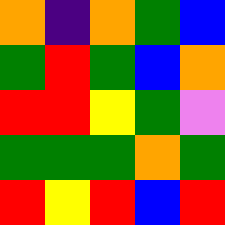[["orange", "indigo", "orange", "green", "blue"], ["green", "red", "green", "blue", "orange"], ["red", "red", "yellow", "green", "violet"], ["green", "green", "green", "orange", "green"], ["red", "yellow", "red", "blue", "red"]]